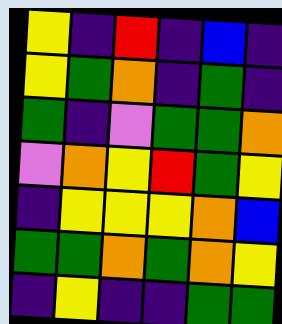[["yellow", "indigo", "red", "indigo", "blue", "indigo"], ["yellow", "green", "orange", "indigo", "green", "indigo"], ["green", "indigo", "violet", "green", "green", "orange"], ["violet", "orange", "yellow", "red", "green", "yellow"], ["indigo", "yellow", "yellow", "yellow", "orange", "blue"], ["green", "green", "orange", "green", "orange", "yellow"], ["indigo", "yellow", "indigo", "indigo", "green", "green"]]